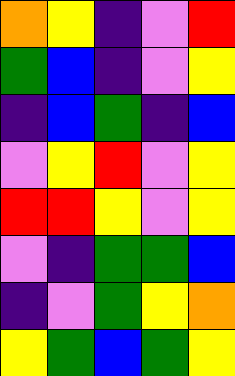[["orange", "yellow", "indigo", "violet", "red"], ["green", "blue", "indigo", "violet", "yellow"], ["indigo", "blue", "green", "indigo", "blue"], ["violet", "yellow", "red", "violet", "yellow"], ["red", "red", "yellow", "violet", "yellow"], ["violet", "indigo", "green", "green", "blue"], ["indigo", "violet", "green", "yellow", "orange"], ["yellow", "green", "blue", "green", "yellow"]]